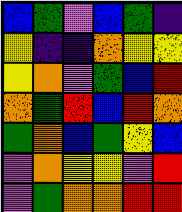[["blue", "green", "violet", "blue", "green", "indigo"], ["yellow", "indigo", "indigo", "orange", "yellow", "yellow"], ["yellow", "orange", "violet", "green", "blue", "red"], ["orange", "green", "red", "blue", "red", "orange"], ["green", "orange", "blue", "green", "yellow", "blue"], ["violet", "orange", "yellow", "yellow", "violet", "red"], ["violet", "green", "orange", "orange", "red", "red"]]